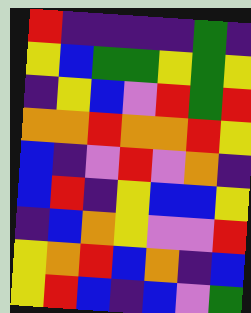[["red", "indigo", "indigo", "indigo", "indigo", "green", "indigo"], ["yellow", "blue", "green", "green", "yellow", "green", "yellow"], ["indigo", "yellow", "blue", "violet", "red", "green", "red"], ["orange", "orange", "red", "orange", "orange", "red", "yellow"], ["blue", "indigo", "violet", "red", "violet", "orange", "indigo"], ["blue", "red", "indigo", "yellow", "blue", "blue", "yellow"], ["indigo", "blue", "orange", "yellow", "violet", "violet", "red"], ["yellow", "orange", "red", "blue", "orange", "indigo", "blue"], ["yellow", "red", "blue", "indigo", "blue", "violet", "green"]]